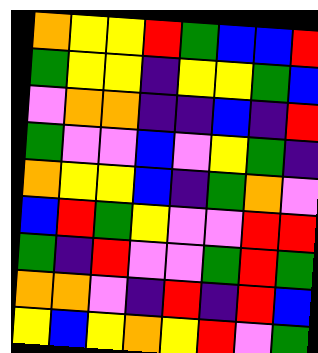[["orange", "yellow", "yellow", "red", "green", "blue", "blue", "red"], ["green", "yellow", "yellow", "indigo", "yellow", "yellow", "green", "blue"], ["violet", "orange", "orange", "indigo", "indigo", "blue", "indigo", "red"], ["green", "violet", "violet", "blue", "violet", "yellow", "green", "indigo"], ["orange", "yellow", "yellow", "blue", "indigo", "green", "orange", "violet"], ["blue", "red", "green", "yellow", "violet", "violet", "red", "red"], ["green", "indigo", "red", "violet", "violet", "green", "red", "green"], ["orange", "orange", "violet", "indigo", "red", "indigo", "red", "blue"], ["yellow", "blue", "yellow", "orange", "yellow", "red", "violet", "green"]]